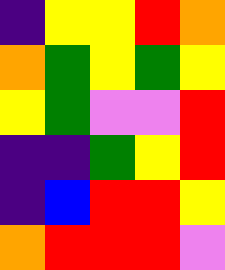[["indigo", "yellow", "yellow", "red", "orange"], ["orange", "green", "yellow", "green", "yellow"], ["yellow", "green", "violet", "violet", "red"], ["indigo", "indigo", "green", "yellow", "red"], ["indigo", "blue", "red", "red", "yellow"], ["orange", "red", "red", "red", "violet"]]